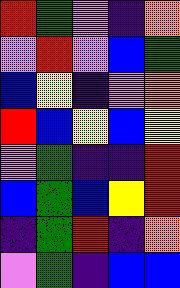[["red", "green", "violet", "indigo", "orange"], ["violet", "red", "violet", "blue", "green"], ["blue", "yellow", "indigo", "violet", "orange"], ["red", "blue", "yellow", "blue", "yellow"], ["violet", "green", "indigo", "indigo", "red"], ["blue", "green", "blue", "yellow", "red"], ["indigo", "green", "red", "indigo", "orange"], ["violet", "green", "indigo", "blue", "blue"]]